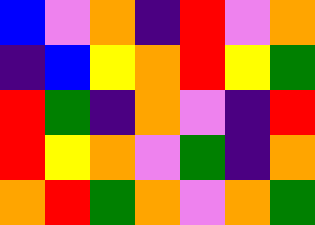[["blue", "violet", "orange", "indigo", "red", "violet", "orange"], ["indigo", "blue", "yellow", "orange", "red", "yellow", "green"], ["red", "green", "indigo", "orange", "violet", "indigo", "red"], ["red", "yellow", "orange", "violet", "green", "indigo", "orange"], ["orange", "red", "green", "orange", "violet", "orange", "green"]]